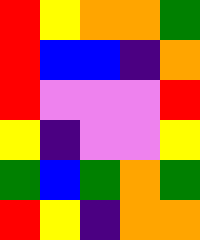[["red", "yellow", "orange", "orange", "green"], ["red", "blue", "blue", "indigo", "orange"], ["red", "violet", "violet", "violet", "red"], ["yellow", "indigo", "violet", "violet", "yellow"], ["green", "blue", "green", "orange", "green"], ["red", "yellow", "indigo", "orange", "orange"]]